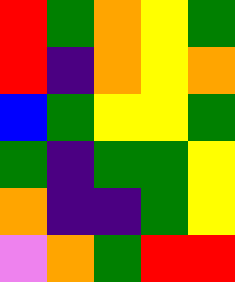[["red", "green", "orange", "yellow", "green"], ["red", "indigo", "orange", "yellow", "orange"], ["blue", "green", "yellow", "yellow", "green"], ["green", "indigo", "green", "green", "yellow"], ["orange", "indigo", "indigo", "green", "yellow"], ["violet", "orange", "green", "red", "red"]]